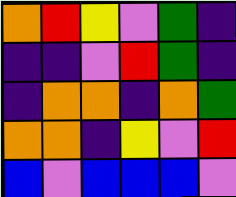[["orange", "red", "yellow", "violet", "green", "indigo"], ["indigo", "indigo", "violet", "red", "green", "indigo"], ["indigo", "orange", "orange", "indigo", "orange", "green"], ["orange", "orange", "indigo", "yellow", "violet", "red"], ["blue", "violet", "blue", "blue", "blue", "violet"]]